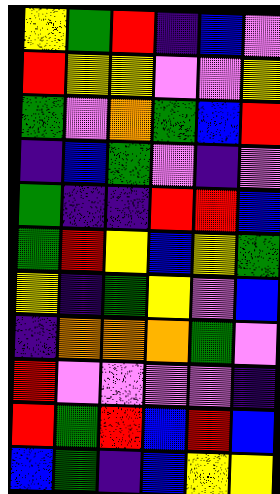[["yellow", "green", "red", "indigo", "blue", "violet"], ["red", "yellow", "yellow", "violet", "violet", "yellow"], ["green", "violet", "orange", "green", "blue", "red"], ["indigo", "blue", "green", "violet", "indigo", "violet"], ["green", "indigo", "indigo", "red", "red", "blue"], ["green", "red", "yellow", "blue", "yellow", "green"], ["yellow", "indigo", "green", "yellow", "violet", "blue"], ["indigo", "orange", "orange", "orange", "green", "violet"], ["red", "violet", "violet", "violet", "violet", "indigo"], ["red", "green", "red", "blue", "red", "blue"], ["blue", "green", "indigo", "blue", "yellow", "yellow"]]